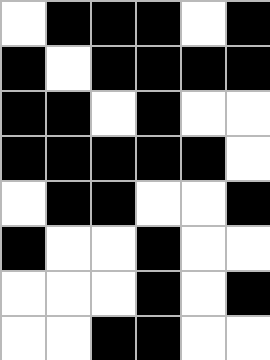[["white", "black", "black", "black", "white", "black"], ["black", "white", "black", "black", "black", "black"], ["black", "black", "white", "black", "white", "white"], ["black", "black", "black", "black", "black", "white"], ["white", "black", "black", "white", "white", "black"], ["black", "white", "white", "black", "white", "white"], ["white", "white", "white", "black", "white", "black"], ["white", "white", "black", "black", "white", "white"]]